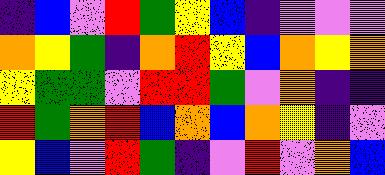[["indigo", "blue", "violet", "red", "green", "yellow", "blue", "indigo", "violet", "violet", "violet"], ["orange", "yellow", "green", "indigo", "orange", "red", "yellow", "blue", "orange", "yellow", "orange"], ["yellow", "green", "green", "violet", "red", "red", "green", "violet", "orange", "indigo", "indigo"], ["red", "green", "orange", "red", "blue", "orange", "blue", "orange", "yellow", "indigo", "violet"], ["yellow", "blue", "violet", "red", "green", "indigo", "violet", "red", "violet", "orange", "blue"]]